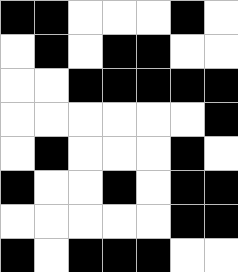[["black", "black", "white", "white", "white", "black", "white"], ["white", "black", "white", "black", "black", "white", "white"], ["white", "white", "black", "black", "black", "black", "black"], ["white", "white", "white", "white", "white", "white", "black"], ["white", "black", "white", "white", "white", "black", "white"], ["black", "white", "white", "black", "white", "black", "black"], ["white", "white", "white", "white", "white", "black", "black"], ["black", "white", "black", "black", "black", "white", "white"]]